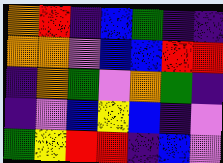[["orange", "red", "indigo", "blue", "green", "indigo", "indigo"], ["orange", "orange", "violet", "blue", "blue", "red", "red"], ["indigo", "orange", "green", "violet", "orange", "green", "indigo"], ["indigo", "violet", "blue", "yellow", "blue", "indigo", "violet"], ["green", "yellow", "red", "red", "indigo", "blue", "violet"]]